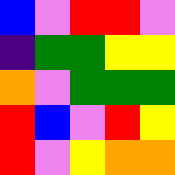[["blue", "violet", "red", "red", "violet"], ["indigo", "green", "green", "yellow", "yellow"], ["orange", "violet", "green", "green", "green"], ["red", "blue", "violet", "red", "yellow"], ["red", "violet", "yellow", "orange", "orange"]]